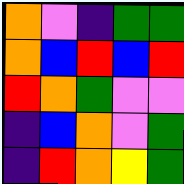[["orange", "violet", "indigo", "green", "green"], ["orange", "blue", "red", "blue", "red"], ["red", "orange", "green", "violet", "violet"], ["indigo", "blue", "orange", "violet", "green"], ["indigo", "red", "orange", "yellow", "green"]]